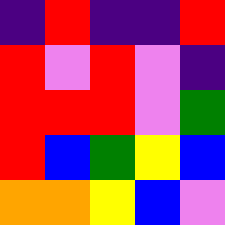[["indigo", "red", "indigo", "indigo", "red"], ["red", "violet", "red", "violet", "indigo"], ["red", "red", "red", "violet", "green"], ["red", "blue", "green", "yellow", "blue"], ["orange", "orange", "yellow", "blue", "violet"]]